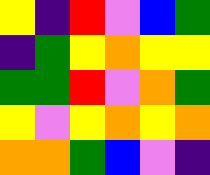[["yellow", "indigo", "red", "violet", "blue", "green"], ["indigo", "green", "yellow", "orange", "yellow", "yellow"], ["green", "green", "red", "violet", "orange", "green"], ["yellow", "violet", "yellow", "orange", "yellow", "orange"], ["orange", "orange", "green", "blue", "violet", "indigo"]]